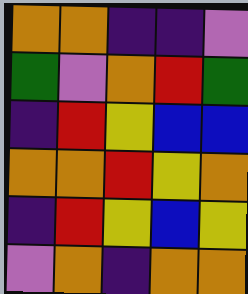[["orange", "orange", "indigo", "indigo", "violet"], ["green", "violet", "orange", "red", "green"], ["indigo", "red", "yellow", "blue", "blue"], ["orange", "orange", "red", "yellow", "orange"], ["indigo", "red", "yellow", "blue", "yellow"], ["violet", "orange", "indigo", "orange", "orange"]]